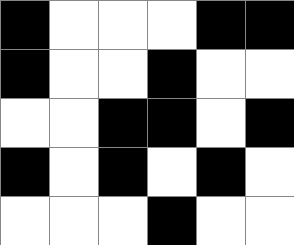[["black", "white", "white", "white", "black", "black"], ["black", "white", "white", "black", "white", "white"], ["white", "white", "black", "black", "white", "black"], ["black", "white", "black", "white", "black", "white"], ["white", "white", "white", "black", "white", "white"]]